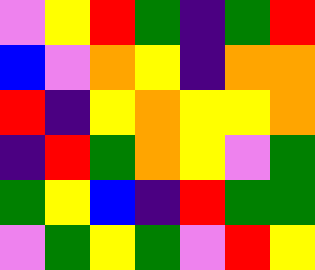[["violet", "yellow", "red", "green", "indigo", "green", "red"], ["blue", "violet", "orange", "yellow", "indigo", "orange", "orange"], ["red", "indigo", "yellow", "orange", "yellow", "yellow", "orange"], ["indigo", "red", "green", "orange", "yellow", "violet", "green"], ["green", "yellow", "blue", "indigo", "red", "green", "green"], ["violet", "green", "yellow", "green", "violet", "red", "yellow"]]